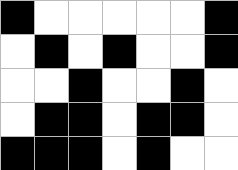[["black", "white", "white", "white", "white", "white", "black"], ["white", "black", "white", "black", "white", "white", "black"], ["white", "white", "black", "white", "white", "black", "white"], ["white", "black", "black", "white", "black", "black", "white"], ["black", "black", "black", "white", "black", "white", "white"]]